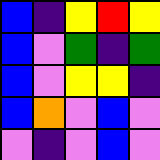[["blue", "indigo", "yellow", "red", "yellow"], ["blue", "violet", "green", "indigo", "green"], ["blue", "violet", "yellow", "yellow", "indigo"], ["blue", "orange", "violet", "blue", "violet"], ["violet", "indigo", "violet", "blue", "violet"]]